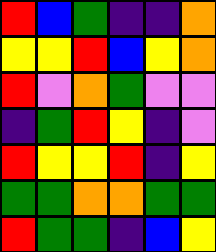[["red", "blue", "green", "indigo", "indigo", "orange"], ["yellow", "yellow", "red", "blue", "yellow", "orange"], ["red", "violet", "orange", "green", "violet", "violet"], ["indigo", "green", "red", "yellow", "indigo", "violet"], ["red", "yellow", "yellow", "red", "indigo", "yellow"], ["green", "green", "orange", "orange", "green", "green"], ["red", "green", "green", "indigo", "blue", "yellow"]]